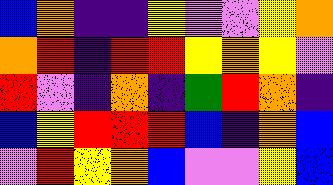[["blue", "orange", "indigo", "indigo", "yellow", "violet", "violet", "yellow", "orange"], ["orange", "red", "indigo", "red", "red", "yellow", "orange", "yellow", "violet"], ["red", "violet", "indigo", "orange", "indigo", "green", "red", "orange", "indigo"], ["blue", "yellow", "red", "red", "red", "blue", "indigo", "orange", "blue"], ["violet", "red", "yellow", "orange", "blue", "violet", "violet", "yellow", "blue"]]